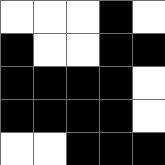[["white", "white", "white", "black", "white"], ["black", "white", "white", "black", "black"], ["black", "black", "black", "black", "white"], ["black", "black", "black", "black", "white"], ["white", "white", "black", "black", "black"]]